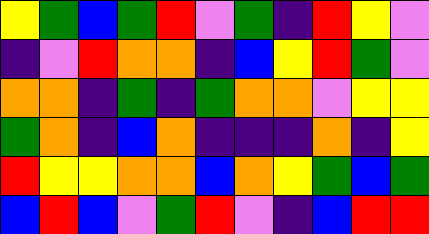[["yellow", "green", "blue", "green", "red", "violet", "green", "indigo", "red", "yellow", "violet"], ["indigo", "violet", "red", "orange", "orange", "indigo", "blue", "yellow", "red", "green", "violet"], ["orange", "orange", "indigo", "green", "indigo", "green", "orange", "orange", "violet", "yellow", "yellow"], ["green", "orange", "indigo", "blue", "orange", "indigo", "indigo", "indigo", "orange", "indigo", "yellow"], ["red", "yellow", "yellow", "orange", "orange", "blue", "orange", "yellow", "green", "blue", "green"], ["blue", "red", "blue", "violet", "green", "red", "violet", "indigo", "blue", "red", "red"]]